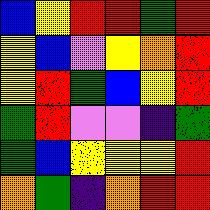[["blue", "yellow", "red", "red", "green", "red"], ["yellow", "blue", "violet", "yellow", "orange", "red"], ["yellow", "red", "green", "blue", "yellow", "red"], ["green", "red", "violet", "violet", "indigo", "green"], ["green", "blue", "yellow", "yellow", "yellow", "red"], ["orange", "green", "indigo", "orange", "red", "red"]]